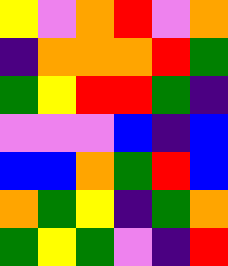[["yellow", "violet", "orange", "red", "violet", "orange"], ["indigo", "orange", "orange", "orange", "red", "green"], ["green", "yellow", "red", "red", "green", "indigo"], ["violet", "violet", "violet", "blue", "indigo", "blue"], ["blue", "blue", "orange", "green", "red", "blue"], ["orange", "green", "yellow", "indigo", "green", "orange"], ["green", "yellow", "green", "violet", "indigo", "red"]]